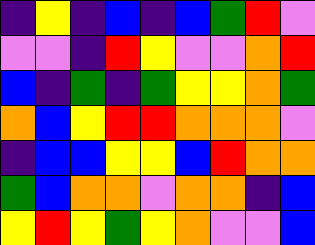[["indigo", "yellow", "indigo", "blue", "indigo", "blue", "green", "red", "violet"], ["violet", "violet", "indigo", "red", "yellow", "violet", "violet", "orange", "red"], ["blue", "indigo", "green", "indigo", "green", "yellow", "yellow", "orange", "green"], ["orange", "blue", "yellow", "red", "red", "orange", "orange", "orange", "violet"], ["indigo", "blue", "blue", "yellow", "yellow", "blue", "red", "orange", "orange"], ["green", "blue", "orange", "orange", "violet", "orange", "orange", "indigo", "blue"], ["yellow", "red", "yellow", "green", "yellow", "orange", "violet", "violet", "blue"]]